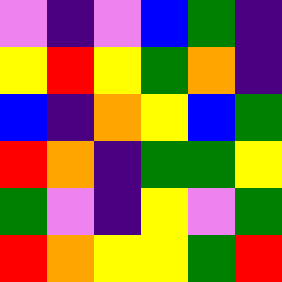[["violet", "indigo", "violet", "blue", "green", "indigo"], ["yellow", "red", "yellow", "green", "orange", "indigo"], ["blue", "indigo", "orange", "yellow", "blue", "green"], ["red", "orange", "indigo", "green", "green", "yellow"], ["green", "violet", "indigo", "yellow", "violet", "green"], ["red", "orange", "yellow", "yellow", "green", "red"]]